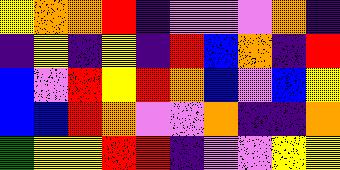[["yellow", "orange", "orange", "red", "indigo", "violet", "violet", "violet", "orange", "indigo"], ["indigo", "yellow", "indigo", "yellow", "indigo", "red", "blue", "orange", "indigo", "red"], ["blue", "violet", "red", "yellow", "red", "orange", "blue", "violet", "blue", "yellow"], ["blue", "blue", "red", "orange", "violet", "violet", "orange", "indigo", "indigo", "orange"], ["green", "yellow", "yellow", "red", "red", "indigo", "violet", "violet", "yellow", "yellow"]]